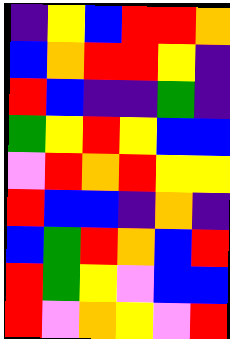[["indigo", "yellow", "blue", "red", "red", "orange"], ["blue", "orange", "red", "red", "yellow", "indigo"], ["red", "blue", "indigo", "indigo", "green", "indigo"], ["green", "yellow", "red", "yellow", "blue", "blue"], ["violet", "red", "orange", "red", "yellow", "yellow"], ["red", "blue", "blue", "indigo", "orange", "indigo"], ["blue", "green", "red", "orange", "blue", "red"], ["red", "green", "yellow", "violet", "blue", "blue"], ["red", "violet", "orange", "yellow", "violet", "red"]]